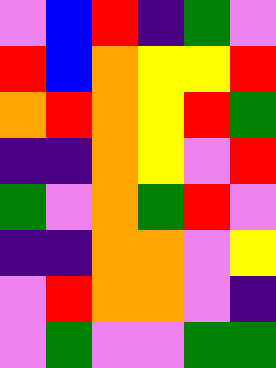[["violet", "blue", "red", "indigo", "green", "violet"], ["red", "blue", "orange", "yellow", "yellow", "red"], ["orange", "red", "orange", "yellow", "red", "green"], ["indigo", "indigo", "orange", "yellow", "violet", "red"], ["green", "violet", "orange", "green", "red", "violet"], ["indigo", "indigo", "orange", "orange", "violet", "yellow"], ["violet", "red", "orange", "orange", "violet", "indigo"], ["violet", "green", "violet", "violet", "green", "green"]]